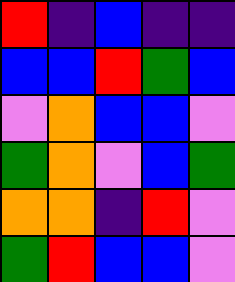[["red", "indigo", "blue", "indigo", "indigo"], ["blue", "blue", "red", "green", "blue"], ["violet", "orange", "blue", "blue", "violet"], ["green", "orange", "violet", "blue", "green"], ["orange", "orange", "indigo", "red", "violet"], ["green", "red", "blue", "blue", "violet"]]